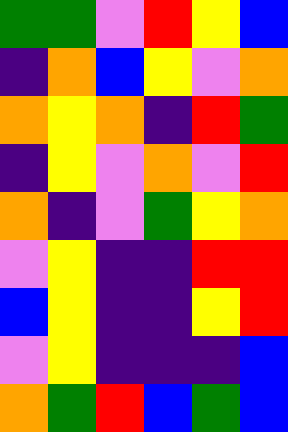[["green", "green", "violet", "red", "yellow", "blue"], ["indigo", "orange", "blue", "yellow", "violet", "orange"], ["orange", "yellow", "orange", "indigo", "red", "green"], ["indigo", "yellow", "violet", "orange", "violet", "red"], ["orange", "indigo", "violet", "green", "yellow", "orange"], ["violet", "yellow", "indigo", "indigo", "red", "red"], ["blue", "yellow", "indigo", "indigo", "yellow", "red"], ["violet", "yellow", "indigo", "indigo", "indigo", "blue"], ["orange", "green", "red", "blue", "green", "blue"]]